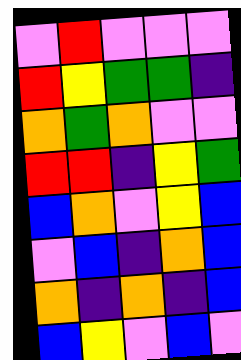[["violet", "red", "violet", "violet", "violet"], ["red", "yellow", "green", "green", "indigo"], ["orange", "green", "orange", "violet", "violet"], ["red", "red", "indigo", "yellow", "green"], ["blue", "orange", "violet", "yellow", "blue"], ["violet", "blue", "indigo", "orange", "blue"], ["orange", "indigo", "orange", "indigo", "blue"], ["blue", "yellow", "violet", "blue", "violet"]]